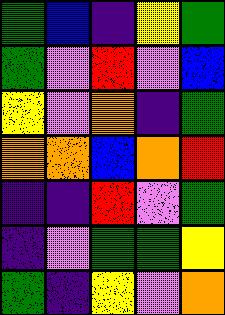[["green", "blue", "indigo", "yellow", "green"], ["green", "violet", "red", "violet", "blue"], ["yellow", "violet", "orange", "indigo", "green"], ["orange", "orange", "blue", "orange", "red"], ["indigo", "indigo", "red", "violet", "green"], ["indigo", "violet", "green", "green", "yellow"], ["green", "indigo", "yellow", "violet", "orange"]]